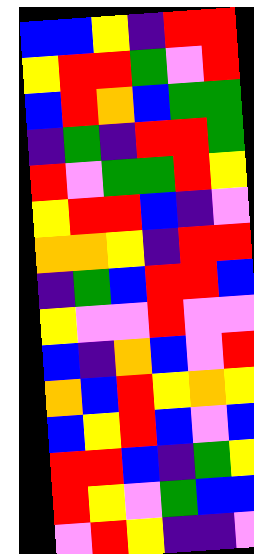[["blue", "blue", "yellow", "indigo", "red", "red"], ["yellow", "red", "red", "green", "violet", "red"], ["blue", "red", "orange", "blue", "green", "green"], ["indigo", "green", "indigo", "red", "red", "green"], ["red", "violet", "green", "green", "red", "yellow"], ["yellow", "red", "red", "blue", "indigo", "violet"], ["orange", "orange", "yellow", "indigo", "red", "red"], ["indigo", "green", "blue", "red", "red", "blue"], ["yellow", "violet", "violet", "red", "violet", "violet"], ["blue", "indigo", "orange", "blue", "violet", "red"], ["orange", "blue", "red", "yellow", "orange", "yellow"], ["blue", "yellow", "red", "blue", "violet", "blue"], ["red", "red", "blue", "indigo", "green", "yellow"], ["red", "yellow", "violet", "green", "blue", "blue"], ["violet", "red", "yellow", "indigo", "indigo", "violet"]]